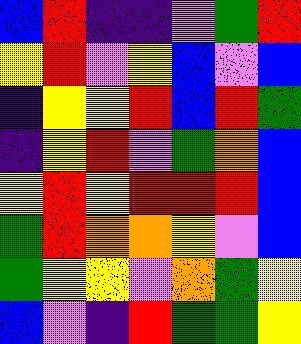[["blue", "red", "indigo", "indigo", "violet", "green", "red"], ["yellow", "red", "violet", "yellow", "blue", "violet", "blue"], ["indigo", "yellow", "yellow", "red", "blue", "red", "green"], ["indigo", "yellow", "red", "violet", "green", "orange", "blue"], ["yellow", "red", "yellow", "red", "red", "red", "blue"], ["green", "red", "orange", "orange", "yellow", "violet", "blue"], ["green", "yellow", "yellow", "violet", "orange", "green", "yellow"], ["blue", "violet", "indigo", "red", "green", "green", "yellow"]]